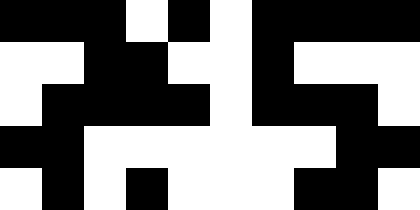[["black", "black", "black", "white", "black", "white", "black", "black", "black", "black"], ["white", "white", "black", "black", "white", "white", "black", "white", "white", "white"], ["white", "black", "black", "black", "black", "white", "black", "black", "black", "white"], ["black", "black", "white", "white", "white", "white", "white", "white", "black", "black"], ["white", "black", "white", "black", "white", "white", "white", "black", "black", "white"]]